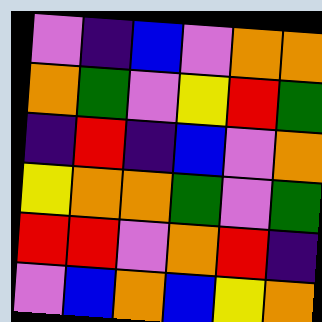[["violet", "indigo", "blue", "violet", "orange", "orange"], ["orange", "green", "violet", "yellow", "red", "green"], ["indigo", "red", "indigo", "blue", "violet", "orange"], ["yellow", "orange", "orange", "green", "violet", "green"], ["red", "red", "violet", "orange", "red", "indigo"], ["violet", "blue", "orange", "blue", "yellow", "orange"]]